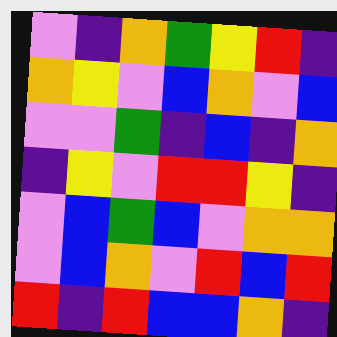[["violet", "indigo", "orange", "green", "yellow", "red", "indigo"], ["orange", "yellow", "violet", "blue", "orange", "violet", "blue"], ["violet", "violet", "green", "indigo", "blue", "indigo", "orange"], ["indigo", "yellow", "violet", "red", "red", "yellow", "indigo"], ["violet", "blue", "green", "blue", "violet", "orange", "orange"], ["violet", "blue", "orange", "violet", "red", "blue", "red"], ["red", "indigo", "red", "blue", "blue", "orange", "indigo"]]